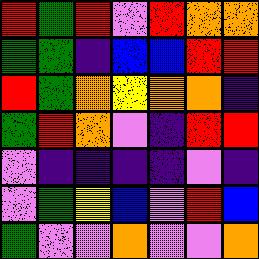[["red", "green", "red", "violet", "red", "orange", "orange"], ["green", "green", "indigo", "blue", "blue", "red", "red"], ["red", "green", "orange", "yellow", "orange", "orange", "indigo"], ["green", "red", "orange", "violet", "indigo", "red", "red"], ["violet", "indigo", "indigo", "indigo", "indigo", "violet", "indigo"], ["violet", "green", "yellow", "blue", "violet", "red", "blue"], ["green", "violet", "violet", "orange", "violet", "violet", "orange"]]